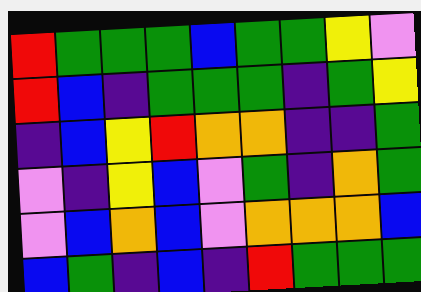[["red", "green", "green", "green", "blue", "green", "green", "yellow", "violet"], ["red", "blue", "indigo", "green", "green", "green", "indigo", "green", "yellow"], ["indigo", "blue", "yellow", "red", "orange", "orange", "indigo", "indigo", "green"], ["violet", "indigo", "yellow", "blue", "violet", "green", "indigo", "orange", "green"], ["violet", "blue", "orange", "blue", "violet", "orange", "orange", "orange", "blue"], ["blue", "green", "indigo", "blue", "indigo", "red", "green", "green", "green"]]